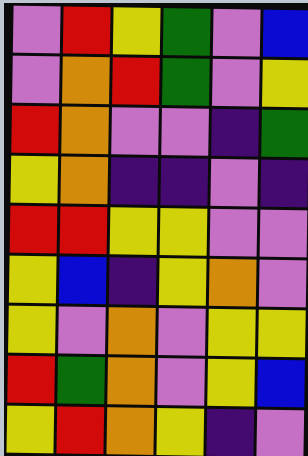[["violet", "red", "yellow", "green", "violet", "blue"], ["violet", "orange", "red", "green", "violet", "yellow"], ["red", "orange", "violet", "violet", "indigo", "green"], ["yellow", "orange", "indigo", "indigo", "violet", "indigo"], ["red", "red", "yellow", "yellow", "violet", "violet"], ["yellow", "blue", "indigo", "yellow", "orange", "violet"], ["yellow", "violet", "orange", "violet", "yellow", "yellow"], ["red", "green", "orange", "violet", "yellow", "blue"], ["yellow", "red", "orange", "yellow", "indigo", "violet"]]